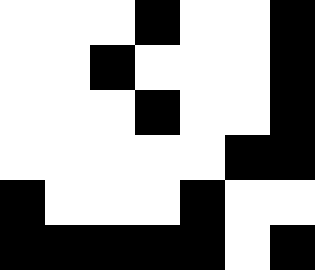[["white", "white", "white", "black", "white", "white", "black"], ["white", "white", "black", "white", "white", "white", "black"], ["white", "white", "white", "black", "white", "white", "black"], ["white", "white", "white", "white", "white", "black", "black"], ["black", "white", "white", "white", "black", "white", "white"], ["black", "black", "black", "black", "black", "white", "black"]]